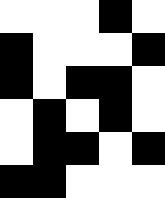[["white", "white", "white", "black", "white"], ["black", "white", "white", "white", "black"], ["black", "white", "black", "black", "white"], ["white", "black", "white", "black", "white"], ["white", "black", "black", "white", "black"], ["black", "black", "white", "white", "white"]]